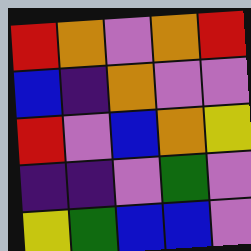[["red", "orange", "violet", "orange", "red"], ["blue", "indigo", "orange", "violet", "violet"], ["red", "violet", "blue", "orange", "yellow"], ["indigo", "indigo", "violet", "green", "violet"], ["yellow", "green", "blue", "blue", "violet"]]